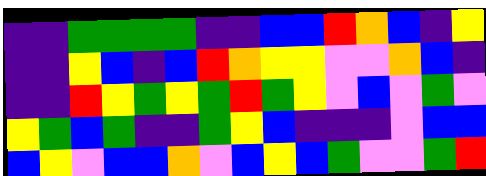[["indigo", "indigo", "green", "green", "green", "green", "indigo", "indigo", "blue", "blue", "red", "orange", "blue", "indigo", "yellow"], ["indigo", "indigo", "yellow", "blue", "indigo", "blue", "red", "orange", "yellow", "yellow", "violet", "violet", "orange", "blue", "indigo"], ["indigo", "indigo", "red", "yellow", "green", "yellow", "green", "red", "green", "yellow", "violet", "blue", "violet", "green", "violet"], ["yellow", "green", "blue", "green", "indigo", "indigo", "green", "yellow", "blue", "indigo", "indigo", "indigo", "violet", "blue", "blue"], ["blue", "yellow", "violet", "blue", "blue", "orange", "violet", "blue", "yellow", "blue", "green", "violet", "violet", "green", "red"]]